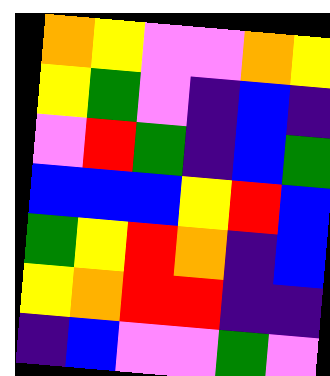[["orange", "yellow", "violet", "violet", "orange", "yellow"], ["yellow", "green", "violet", "indigo", "blue", "indigo"], ["violet", "red", "green", "indigo", "blue", "green"], ["blue", "blue", "blue", "yellow", "red", "blue"], ["green", "yellow", "red", "orange", "indigo", "blue"], ["yellow", "orange", "red", "red", "indigo", "indigo"], ["indigo", "blue", "violet", "violet", "green", "violet"]]